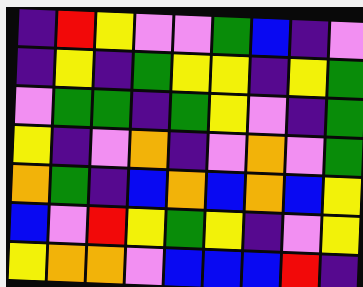[["indigo", "red", "yellow", "violet", "violet", "green", "blue", "indigo", "violet"], ["indigo", "yellow", "indigo", "green", "yellow", "yellow", "indigo", "yellow", "green"], ["violet", "green", "green", "indigo", "green", "yellow", "violet", "indigo", "green"], ["yellow", "indigo", "violet", "orange", "indigo", "violet", "orange", "violet", "green"], ["orange", "green", "indigo", "blue", "orange", "blue", "orange", "blue", "yellow"], ["blue", "violet", "red", "yellow", "green", "yellow", "indigo", "violet", "yellow"], ["yellow", "orange", "orange", "violet", "blue", "blue", "blue", "red", "indigo"]]